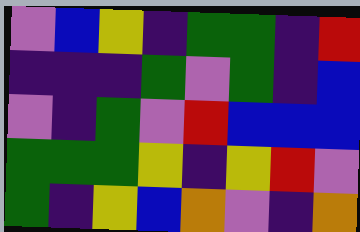[["violet", "blue", "yellow", "indigo", "green", "green", "indigo", "red"], ["indigo", "indigo", "indigo", "green", "violet", "green", "indigo", "blue"], ["violet", "indigo", "green", "violet", "red", "blue", "blue", "blue"], ["green", "green", "green", "yellow", "indigo", "yellow", "red", "violet"], ["green", "indigo", "yellow", "blue", "orange", "violet", "indigo", "orange"]]